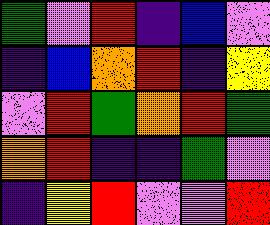[["green", "violet", "red", "indigo", "blue", "violet"], ["indigo", "blue", "orange", "red", "indigo", "yellow"], ["violet", "red", "green", "orange", "red", "green"], ["orange", "red", "indigo", "indigo", "green", "violet"], ["indigo", "yellow", "red", "violet", "violet", "red"]]